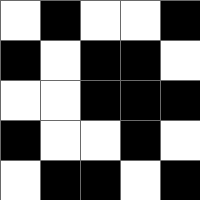[["white", "black", "white", "white", "black"], ["black", "white", "black", "black", "white"], ["white", "white", "black", "black", "black"], ["black", "white", "white", "black", "white"], ["white", "black", "black", "white", "black"]]